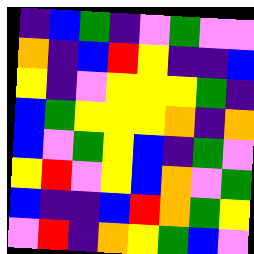[["indigo", "blue", "green", "indigo", "violet", "green", "violet", "violet"], ["orange", "indigo", "blue", "red", "yellow", "indigo", "indigo", "blue"], ["yellow", "indigo", "violet", "yellow", "yellow", "yellow", "green", "indigo"], ["blue", "green", "yellow", "yellow", "yellow", "orange", "indigo", "orange"], ["blue", "violet", "green", "yellow", "blue", "indigo", "green", "violet"], ["yellow", "red", "violet", "yellow", "blue", "orange", "violet", "green"], ["blue", "indigo", "indigo", "blue", "red", "orange", "green", "yellow"], ["violet", "red", "indigo", "orange", "yellow", "green", "blue", "violet"]]